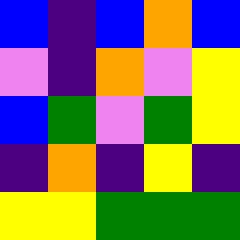[["blue", "indigo", "blue", "orange", "blue"], ["violet", "indigo", "orange", "violet", "yellow"], ["blue", "green", "violet", "green", "yellow"], ["indigo", "orange", "indigo", "yellow", "indigo"], ["yellow", "yellow", "green", "green", "green"]]